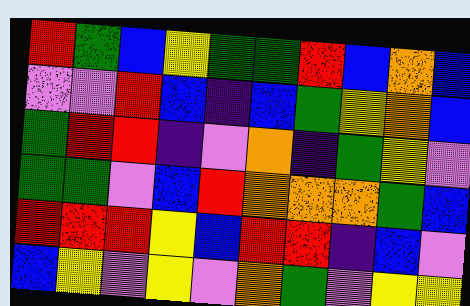[["red", "green", "blue", "yellow", "green", "green", "red", "blue", "orange", "blue"], ["violet", "violet", "red", "blue", "indigo", "blue", "green", "yellow", "orange", "blue"], ["green", "red", "red", "indigo", "violet", "orange", "indigo", "green", "yellow", "violet"], ["green", "green", "violet", "blue", "red", "orange", "orange", "orange", "green", "blue"], ["red", "red", "red", "yellow", "blue", "red", "red", "indigo", "blue", "violet"], ["blue", "yellow", "violet", "yellow", "violet", "orange", "green", "violet", "yellow", "yellow"]]